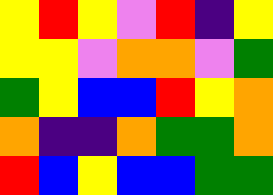[["yellow", "red", "yellow", "violet", "red", "indigo", "yellow"], ["yellow", "yellow", "violet", "orange", "orange", "violet", "green"], ["green", "yellow", "blue", "blue", "red", "yellow", "orange"], ["orange", "indigo", "indigo", "orange", "green", "green", "orange"], ["red", "blue", "yellow", "blue", "blue", "green", "green"]]